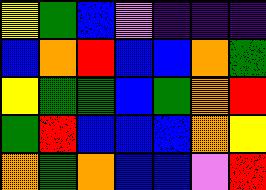[["yellow", "green", "blue", "violet", "indigo", "indigo", "indigo"], ["blue", "orange", "red", "blue", "blue", "orange", "green"], ["yellow", "green", "green", "blue", "green", "orange", "red"], ["green", "red", "blue", "blue", "blue", "orange", "yellow"], ["orange", "green", "orange", "blue", "blue", "violet", "red"]]